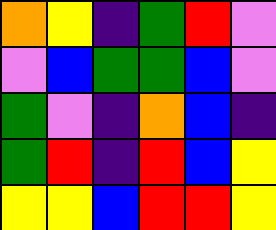[["orange", "yellow", "indigo", "green", "red", "violet"], ["violet", "blue", "green", "green", "blue", "violet"], ["green", "violet", "indigo", "orange", "blue", "indigo"], ["green", "red", "indigo", "red", "blue", "yellow"], ["yellow", "yellow", "blue", "red", "red", "yellow"]]